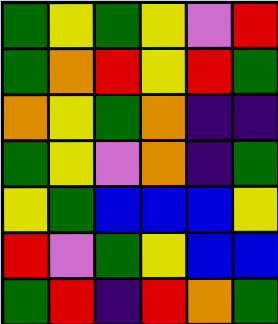[["green", "yellow", "green", "yellow", "violet", "red"], ["green", "orange", "red", "yellow", "red", "green"], ["orange", "yellow", "green", "orange", "indigo", "indigo"], ["green", "yellow", "violet", "orange", "indigo", "green"], ["yellow", "green", "blue", "blue", "blue", "yellow"], ["red", "violet", "green", "yellow", "blue", "blue"], ["green", "red", "indigo", "red", "orange", "green"]]